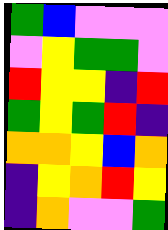[["green", "blue", "violet", "violet", "violet"], ["violet", "yellow", "green", "green", "violet"], ["red", "yellow", "yellow", "indigo", "red"], ["green", "yellow", "green", "red", "indigo"], ["orange", "orange", "yellow", "blue", "orange"], ["indigo", "yellow", "orange", "red", "yellow"], ["indigo", "orange", "violet", "violet", "green"]]